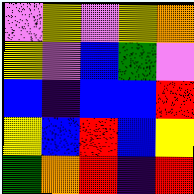[["violet", "yellow", "violet", "yellow", "orange"], ["yellow", "violet", "blue", "green", "violet"], ["blue", "indigo", "blue", "blue", "red"], ["yellow", "blue", "red", "blue", "yellow"], ["green", "orange", "red", "indigo", "red"]]